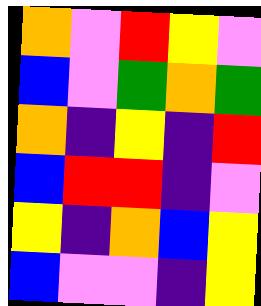[["orange", "violet", "red", "yellow", "violet"], ["blue", "violet", "green", "orange", "green"], ["orange", "indigo", "yellow", "indigo", "red"], ["blue", "red", "red", "indigo", "violet"], ["yellow", "indigo", "orange", "blue", "yellow"], ["blue", "violet", "violet", "indigo", "yellow"]]